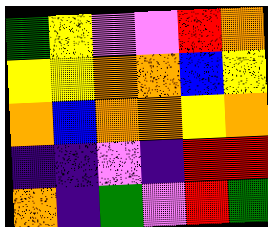[["green", "yellow", "violet", "violet", "red", "orange"], ["yellow", "yellow", "orange", "orange", "blue", "yellow"], ["orange", "blue", "orange", "orange", "yellow", "orange"], ["indigo", "indigo", "violet", "indigo", "red", "red"], ["orange", "indigo", "green", "violet", "red", "green"]]